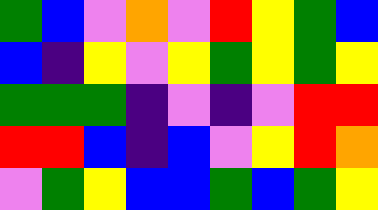[["green", "blue", "violet", "orange", "violet", "red", "yellow", "green", "blue"], ["blue", "indigo", "yellow", "violet", "yellow", "green", "yellow", "green", "yellow"], ["green", "green", "green", "indigo", "violet", "indigo", "violet", "red", "red"], ["red", "red", "blue", "indigo", "blue", "violet", "yellow", "red", "orange"], ["violet", "green", "yellow", "blue", "blue", "green", "blue", "green", "yellow"]]